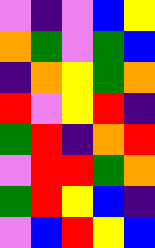[["violet", "indigo", "violet", "blue", "yellow"], ["orange", "green", "violet", "green", "blue"], ["indigo", "orange", "yellow", "green", "orange"], ["red", "violet", "yellow", "red", "indigo"], ["green", "red", "indigo", "orange", "red"], ["violet", "red", "red", "green", "orange"], ["green", "red", "yellow", "blue", "indigo"], ["violet", "blue", "red", "yellow", "blue"]]